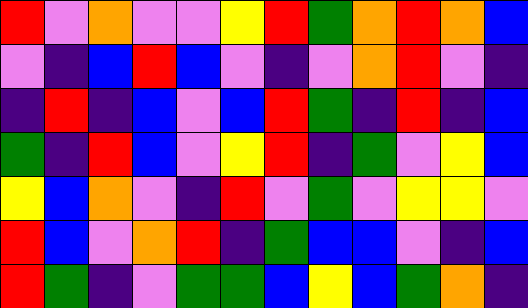[["red", "violet", "orange", "violet", "violet", "yellow", "red", "green", "orange", "red", "orange", "blue"], ["violet", "indigo", "blue", "red", "blue", "violet", "indigo", "violet", "orange", "red", "violet", "indigo"], ["indigo", "red", "indigo", "blue", "violet", "blue", "red", "green", "indigo", "red", "indigo", "blue"], ["green", "indigo", "red", "blue", "violet", "yellow", "red", "indigo", "green", "violet", "yellow", "blue"], ["yellow", "blue", "orange", "violet", "indigo", "red", "violet", "green", "violet", "yellow", "yellow", "violet"], ["red", "blue", "violet", "orange", "red", "indigo", "green", "blue", "blue", "violet", "indigo", "blue"], ["red", "green", "indigo", "violet", "green", "green", "blue", "yellow", "blue", "green", "orange", "indigo"]]